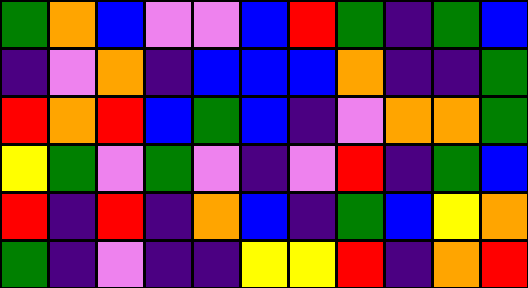[["green", "orange", "blue", "violet", "violet", "blue", "red", "green", "indigo", "green", "blue"], ["indigo", "violet", "orange", "indigo", "blue", "blue", "blue", "orange", "indigo", "indigo", "green"], ["red", "orange", "red", "blue", "green", "blue", "indigo", "violet", "orange", "orange", "green"], ["yellow", "green", "violet", "green", "violet", "indigo", "violet", "red", "indigo", "green", "blue"], ["red", "indigo", "red", "indigo", "orange", "blue", "indigo", "green", "blue", "yellow", "orange"], ["green", "indigo", "violet", "indigo", "indigo", "yellow", "yellow", "red", "indigo", "orange", "red"]]